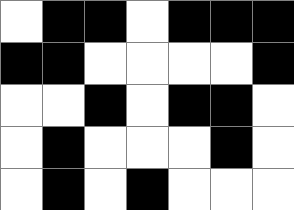[["white", "black", "black", "white", "black", "black", "black"], ["black", "black", "white", "white", "white", "white", "black"], ["white", "white", "black", "white", "black", "black", "white"], ["white", "black", "white", "white", "white", "black", "white"], ["white", "black", "white", "black", "white", "white", "white"]]